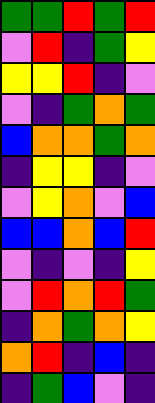[["green", "green", "red", "green", "red"], ["violet", "red", "indigo", "green", "yellow"], ["yellow", "yellow", "red", "indigo", "violet"], ["violet", "indigo", "green", "orange", "green"], ["blue", "orange", "orange", "green", "orange"], ["indigo", "yellow", "yellow", "indigo", "violet"], ["violet", "yellow", "orange", "violet", "blue"], ["blue", "blue", "orange", "blue", "red"], ["violet", "indigo", "violet", "indigo", "yellow"], ["violet", "red", "orange", "red", "green"], ["indigo", "orange", "green", "orange", "yellow"], ["orange", "red", "indigo", "blue", "indigo"], ["indigo", "green", "blue", "violet", "indigo"]]